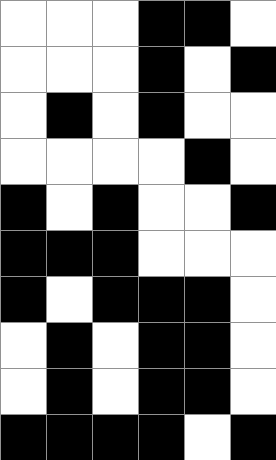[["white", "white", "white", "black", "black", "white"], ["white", "white", "white", "black", "white", "black"], ["white", "black", "white", "black", "white", "white"], ["white", "white", "white", "white", "black", "white"], ["black", "white", "black", "white", "white", "black"], ["black", "black", "black", "white", "white", "white"], ["black", "white", "black", "black", "black", "white"], ["white", "black", "white", "black", "black", "white"], ["white", "black", "white", "black", "black", "white"], ["black", "black", "black", "black", "white", "black"]]